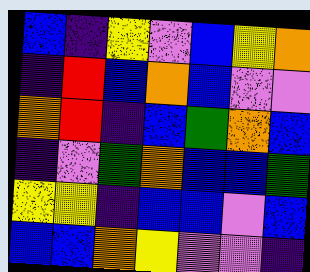[["blue", "indigo", "yellow", "violet", "blue", "yellow", "orange"], ["indigo", "red", "blue", "orange", "blue", "violet", "violet"], ["orange", "red", "indigo", "blue", "green", "orange", "blue"], ["indigo", "violet", "green", "orange", "blue", "blue", "green"], ["yellow", "yellow", "indigo", "blue", "blue", "violet", "blue"], ["blue", "blue", "orange", "yellow", "violet", "violet", "indigo"]]